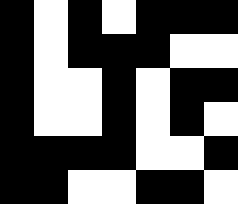[["black", "white", "black", "white", "black", "black", "black"], ["black", "white", "black", "black", "black", "white", "white"], ["black", "white", "white", "black", "white", "black", "black"], ["black", "white", "white", "black", "white", "black", "white"], ["black", "black", "black", "black", "white", "white", "black"], ["black", "black", "white", "white", "black", "black", "white"]]